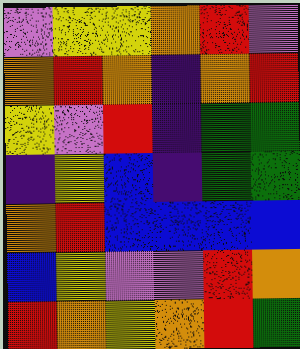[["violet", "yellow", "yellow", "orange", "red", "violet"], ["orange", "red", "orange", "indigo", "orange", "red"], ["yellow", "violet", "red", "indigo", "green", "green"], ["indigo", "yellow", "blue", "indigo", "green", "green"], ["orange", "red", "blue", "blue", "blue", "blue"], ["blue", "yellow", "violet", "violet", "red", "orange"], ["red", "orange", "yellow", "orange", "red", "green"]]